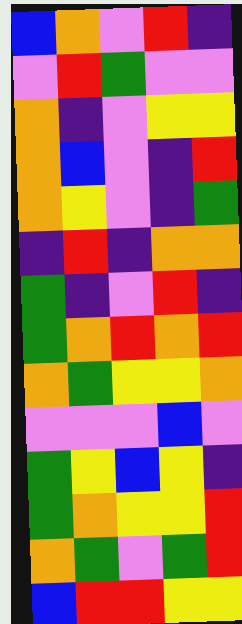[["blue", "orange", "violet", "red", "indigo"], ["violet", "red", "green", "violet", "violet"], ["orange", "indigo", "violet", "yellow", "yellow"], ["orange", "blue", "violet", "indigo", "red"], ["orange", "yellow", "violet", "indigo", "green"], ["indigo", "red", "indigo", "orange", "orange"], ["green", "indigo", "violet", "red", "indigo"], ["green", "orange", "red", "orange", "red"], ["orange", "green", "yellow", "yellow", "orange"], ["violet", "violet", "violet", "blue", "violet"], ["green", "yellow", "blue", "yellow", "indigo"], ["green", "orange", "yellow", "yellow", "red"], ["orange", "green", "violet", "green", "red"], ["blue", "red", "red", "yellow", "yellow"]]